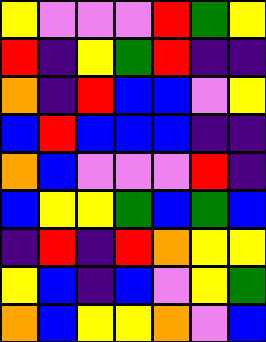[["yellow", "violet", "violet", "violet", "red", "green", "yellow"], ["red", "indigo", "yellow", "green", "red", "indigo", "indigo"], ["orange", "indigo", "red", "blue", "blue", "violet", "yellow"], ["blue", "red", "blue", "blue", "blue", "indigo", "indigo"], ["orange", "blue", "violet", "violet", "violet", "red", "indigo"], ["blue", "yellow", "yellow", "green", "blue", "green", "blue"], ["indigo", "red", "indigo", "red", "orange", "yellow", "yellow"], ["yellow", "blue", "indigo", "blue", "violet", "yellow", "green"], ["orange", "blue", "yellow", "yellow", "orange", "violet", "blue"]]